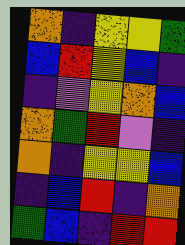[["orange", "indigo", "yellow", "yellow", "green"], ["blue", "red", "yellow", "blue", "indigo"], ["indigo", "violet", "yellow", "orange", "blue"], ["orange", "green", "red", "violet", "indigo"], ["orange", "indigo", "yellow", "yellow", "blue"], ["indigo", "blue", "red", "indigo", "orange"], ["green", "blue", "indigo", "red", "red"]]